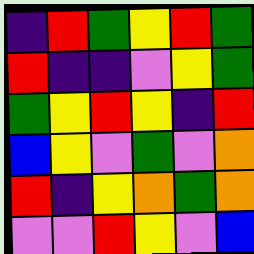[["indigo", "red", "green", "yellow", "red", "green"], ["red", "indigo", "indigo", "violet", "yellow", "green"], ["green", "yellow", "red", "yellow", "indigo", "red"], ["blue", "yellow", "violet", "green", "violet", "orange"], ["red", "indigo", "yellow", "orange", "green", "orange"], ["violet", "violet", "red", "yellow", "violet", "blue"]]